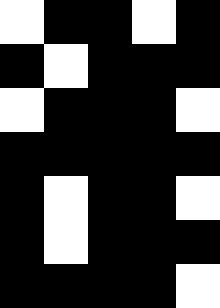[["white", "black", "black", "white", "black"], ["black", "white", "black", "black", "black"], ["white", "black", "black", "black", "white"], ["black", "black", "black", "black", "black"], ["black", "white", "black", "black", "white"], ["black", "white", "black", "black", "black"], ["black", "black", "black", "black", "white"]]